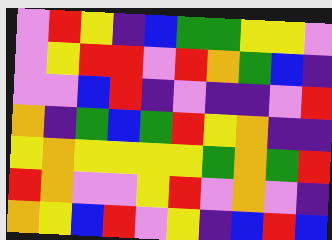[["violet", "red", "yellow", "indigo", "blue", "green", "green", "yellow", "yellow", "violet"], ["violet", "yellow", "red", "red", "violet", "red", "orange", "green", "blue", "indigo"], ["violet", "violet", "blue", "red", "indigo", "violet", "indigo", "indigo", "violet", "red"], ["orange", "indigo", "green", "blue", "green", "red", "yellow", "orange", "indigo", "indigo"], ["yellow", "orange", "yellow", "yellow", "yellow", "yellow", "green", "orange", "green", "red"], ["red", "orange", "violet", "violet", "yellow", "red", "violet", "orange", "violet", "indigo"], ["orange", "yellow", "blue", "red", "violet", "yellow", "indigo", "blue", "red", "blue"]]